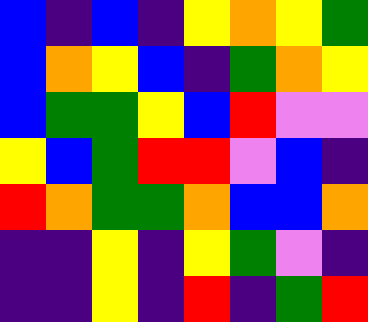[["blue", "indigo", "blue", "indigo", "yellow", "orange", "yellow", "green"], ["blue", "orange", "yellow", "blue", "indigo", "green", "orange", "yellow"], ["blue", "green", "green", "yellow", "blue", "red", "violet", "violet"], ["yellow", "blue", "green", "red", "red", "violet", "blue", "indigo"], ["red", "orange", "green", "green", "orange", "blue", "blue", "orange"], ["indigo", "indigo", "yellow", "indigo", "yellow", "green", "violet", "indigo"], ["indigo", "indigo", "yellow", "indigo", "red", "indigo", "green", "red"]]